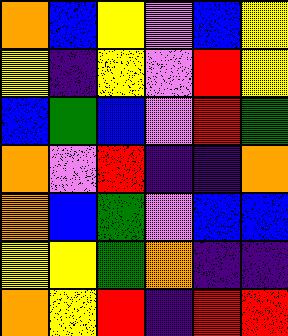[["orange", "blue", "yellow", "violet", "blue", "yellow"], ["yellow", "indigo", "yellow", "violet", "red", "yellow"], ["blue", "green", "blue", "violet", "red", "green"], ["orange", "violet", "red", "indigo", "indigo", "orange"], ["orange", "blue", "green", "violet", "blue", "blue"], ["yellow", "yellow", "green", "orange", "indigo", "indigo"], ["orange", "yellow", "red", "indigo", "red", "red"]]